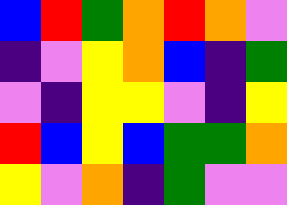[["blue", "red", "green", "orange", "red", "orange", "violet"], ["indigo", "violet", "yellow", "orange", "blue", "indigo", "green"], ["violet", "indigo", "yellow", "yellow", "violet", "indigo", "yellow"], ["red", "blue", "yellow", "blue", "green", "green", "orange"], ["yellow", "violet", "orange", "indigo", "green", "violet", "violet"]]